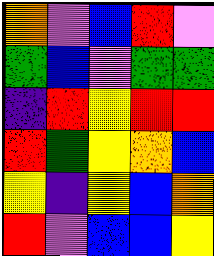[["orange", "violet", "blue", "red", "violet"], ["green", "blue", "violet", "green", "green"], ["indigo", "red", "yellow", "red", "red"], ["red", "green", "yellow", "orange", "blue"], ["yellow", "indigo", "yellow", "blue", "orange"], ["red", "violet", "blue", "blue", "yellow"]]